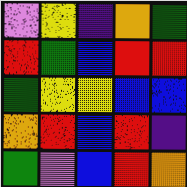[["violet", "yellow", "indigo", "orange", "green"], ["red", "green", "blue", "red", "red"], ["green", "yellow", "yellow", "blue", "blue"], ["orange", "red", "blue", "red", "indigo"], ["green", "violet", "blue", "red", "orange"]]